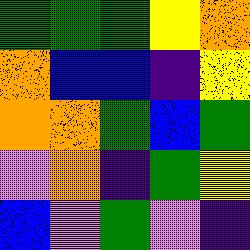[["green", "green", "green", "yellow", "orange"], ["orange", "blue", "blue", "indigo", "yellow"], ["orange", "orange", "green", "blue", "green"], ["violet", "orange", "indigo", "green", "yellow"], ["blue", "violet", "green", "violet", "indigo"]]